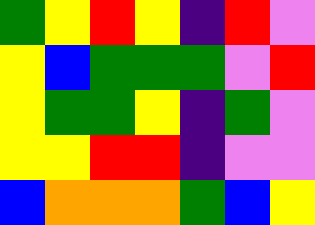[["green", "yellow", "red", "yellow", "indigo", "red", "violet"], ["yellow", "blue", "green", "green", "green", "violet", "red"], ["yellow", "green", "green", "yellow", "indigo", "green", "violet"], ["yellow", "yellow", "red", "red", "indigo", "violet", "violet"], ["blue", "orange", "orange", "orange", "green", "blue", "yellow"]]